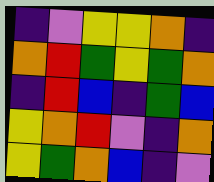[["indigo", "violet", "yellow", "yellow", "orange", "indigo"], ["orange", "red", "green", "yellow", "green", "orange"], ["indigo", "red", "blue", "indigo", "green", "blue"], ["yellow", "orange", "red", "violet", "indigo", "orange"], ["yellow", "green", "orange", "blue", "indigo", "violet"]]